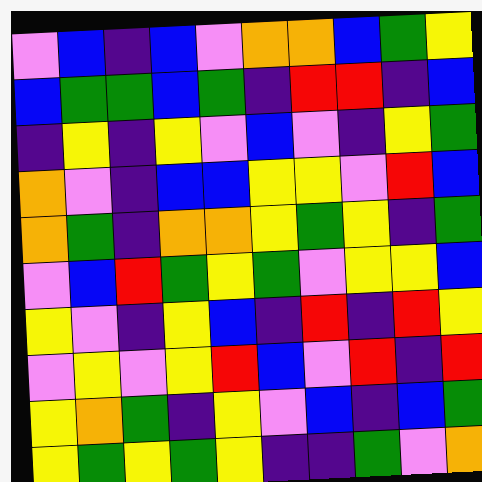[["violet", "blue", "indigo", "blue", "violet", "orange", "orange", "blue", "green", "yellow"], ["blue", "green", "green", "blue", "green", "indigo", "red", "red", "indigo", "blue"], ["indigo", "yellow", "indigo", "yellow", "violet", "blue", "violet", "indigo", "yellow", "green"], ["orange", "violet", "indigo", "blue", "blue", "yellow", "yellow", "violet", "red", "blue"], ["orange", "green", "indigo", "orange", "orange", "yellow", "green", "yellow", "indigo", "green"], ["violet", "blue", "red", "green", "yellow", "green", "violet", "yellow", "yellow", "blue"], ["yellow", "violet", "indigo", "yellow", "blue", "indigo", "red", "indigo", "red", "yellow"], ["violet", "yellow", "violet", "yellow", "red", "blue", "violet", "red", "indigo", "red"], ["yellow", "orange", "green", "indigo", "yellow", "violet", "blue", "indigo", "blue", "green"], ["yellow", "green", "yellow", "green", "yellow", "indigo", "indigo", "green", "violet", "orange"]]